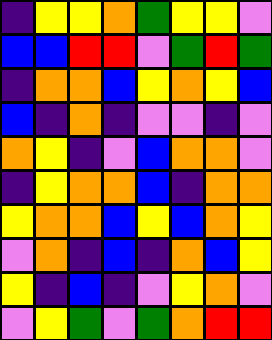[["indigo", "yellow", "yellow", "orange", "green", "yellow", "yellow", "violet"], ["blue", "blue", "red", "red", "violet", "green", "red", "green"], ["indigo", "orange", "orange", "blue", "yellow", "orange", "yellow", "blue"], ["blue", "indigo", "orange", "indigo", "violet", "violet", "indigo", "violet"], ["orange", "yellow", "indigo", "violet", "blue", "orange", "orange", "violet"], ["indigo", "yellow", "orange", "orange", "blue", "indigo", "orange", "orange"], ["yellow", "orange", "orange", "blue", "yellow", "blue", "orange", "yellow"], ["violet", "orange", "indigo", "blue", "indigo", "orange", "blue", "yellow"], ["yellow", "indigo", "blue", "indigo", "violet", "yellow", "orange", "violet"], ["violet", "yellow", "green", "violet", "green", "orange", "red", "red"]]